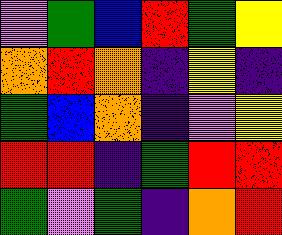[["violet", "green", "blue", "red", "green", "yellow"], ["orange", "red", "orange", "indigo", "yellow", "indigo"], ["green", "blue", "orange", "indigo", "violet", "yellow"], ["red", "red", "indigo", "green", "red", "red"], ["green", "violet", "green", "indigo", "orange", "red"]]